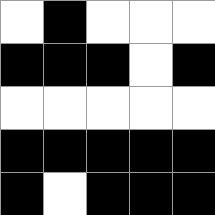[["white", "black", "white", "white", "white"], ["black", "black", "black", "white", "black"], ["white", "white", "white", "white", "white"], ["black", "black", "black", "black", "black"], ["black", "white", "black", "black", "black"]]